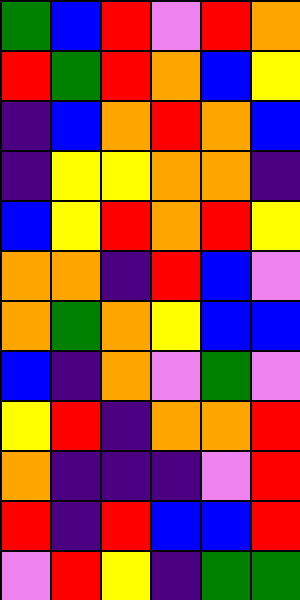[["green", "blue", "red", "violet", "red", "orange"], ["red", "green", "red", "orange", "blue", "yellow"], ["indigo", "blue", "orange", "red", "orange", "blue"], ["indigo", "yellow", "yellow", "orange", "orange", "indigo"], ["blue", "yellow", "red", "orange", "red", "yellow"], ["orange", "orange", "indigo", "red", "blue", "violet"], ["orange", "green", "orange", "yellow", "blue", "blue"], ["blue", "indigo", "orange", "violet", "green", "violet"], ["yellow", "red", "indigo", "orange", "orange", "red"], ["orange", "indigo", "indigo", "indigo", "violet", "red"], ["red", "indigo", "red", "blue", "blue", "red"], ["violet", "red", "yellow", "indigo", "green", "green"]]